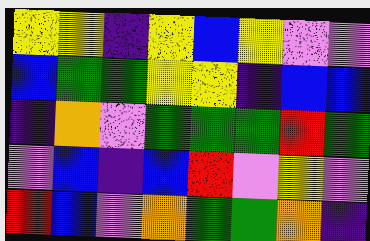[["yellow", "yellow", "indigo", "yellow", "blue", "yellow", "violet", "violet"], ["blue", "green", "green", "yellow", "yellow", "indigo", "blue", "blue"], ["indigo", "orange", "violet", "green", "green", "green", "red", "green"], ["violet", "blue", "indigo", "blue", "red", "violet", "yellow", "violet"], ["red", "blue", "violet", "orange", "green", "green", "orange", "indigo"]]